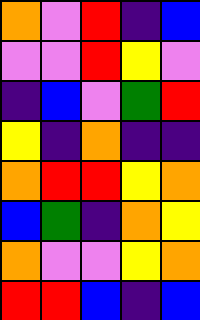[["orange", "violet", "red", "indigo", "blue"], ["violet", "violet", "red", "yellow", "violet"], ["indigo", "blue", "violet", "green", "red"], ["yellow", "indigo", "orange", "indigo", "indigo"], ["orange", "red", "red", "yellow", "orange"], ["blue", "green", "indigo", "orange", "yellow"], ["orange", "violet", "violet", "yellow", "orange"], ["red", "red", "blue", "indigo", "blue"]]